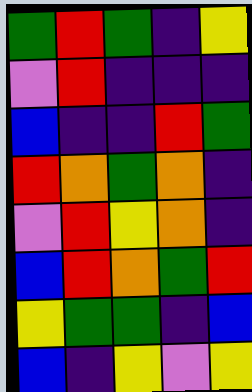[["green", "red", "green", "indigo", "yellow"], ["violet", "red", "indigo", "indigo", "indigo"], ["blue", "indigo", "indigo", "red", "green"], ["red", "orange", "green", "orange", "indigo"], ["violet", "red", "yellow", "orange", "indigo"], ["blue", "red", "orange", "green", "red"], ["yellow", "green", "green", "indigo", "blue"], ["blue", "indigo", "yellow", "violet", "yellow"]]